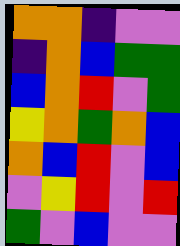[["orange", "orange", "indigo", "violet", "violet"], ["indigo", "orange", "blue", "green", "green"], ["blue", "orange", "red", "violet", "green"], ["yellow", "orange", "green", "orange", "blue"], ["orange", "blue", "red", "violet", "blue"], ["violet", "yellow", "red", "violet", "red"], ["green", "violet", "blue", "violet", "violet"]]